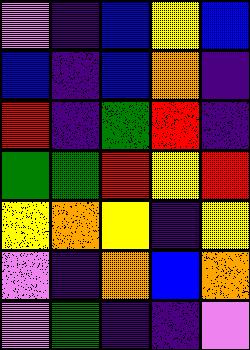[["violet", "indigo", "blue", "yellow", "blue"], ["blue", "indigo", "blue", "orange", "indigo"], ["red", "indigo", "green", "red", "indigo"], ["green", "green", "red", "yellow", "red"], ["yellow", "orange", "yellow", "indigo", "yellow"], ["violet", "indigo", "orange", "blue", "orange"], ["violet", "green", "indigo", "indigo", "violet"]]